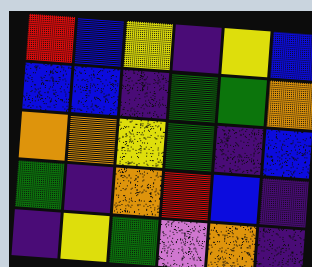[["red", "blue", "yellow", "indigo", "yellow", "blue"], ["blue", "blue", "indigo", "green", "green", "orange"], ["orange", "orange", "yellow", "green", "indigo", "blue"], ["green", "indigo", "orange", "red", "blue", "indigo"], ["indigo", "yellow", "green", "violet", "orange", "indigo"]]